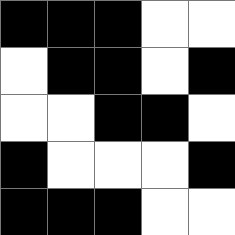[["black", "black", "black", "white", "white"], ["white", "black", "black", "white", "black"], ["white", "white", "black", "black", "white"], ["black", "white", "white", "white", "black"], ["black", "black", "black", "white", "white"]]